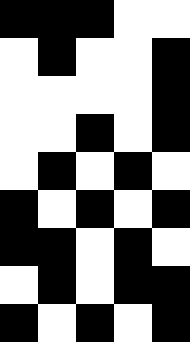[["black", "black", "black", "white", "white"], ["white", "black", "white", "white", "black"], ["white", "white", "white", "white", "black"], ["white", "white", "black", "white", "black"], ["white", "black", "white", "black", "white"], ["black", "white", "black", "white", "black"], ["black", "black", "white", "black", "white"], ["white", "black", "white", "black", "black"], ["black", "white", "black", "white", "black"]]